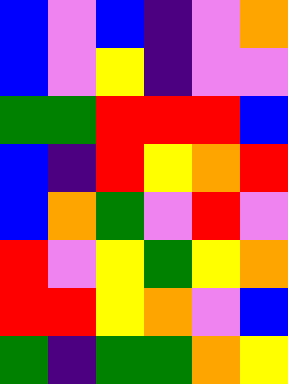[["blue", "violet", "blue", "indigo", "violet", "orange"], ["blue", "violet", "yellow", "indigo", "violet", "violet"], ["green", "green", "red", "red", "red", "blue"], ["blue", "indigo", "red", "yellow", "orange", "red"], ["blue", "orange", "green", "violet", "red", "violet"], ["red", "violet", "yellow", "green", "yellow", "orange"], ["red", "red", "yellow", "orange", "violet", "blue"], ["green", "indigo", "green", "green", "orange", "yellow"]]